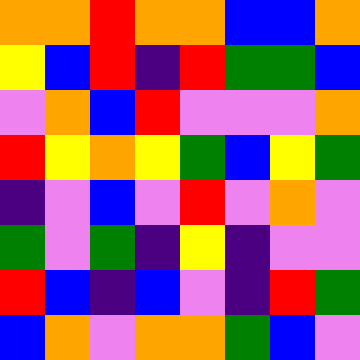[["orange", "orange", "red", "orange", "orange", "blue", "blue", "orange"], ["yellow", "blue", "red", "indigo", "red", "green", "green", "blue"], ["violet", "orange", "blue", "red", "violet", "violet", "violet", "orange"], ["red", "yellow", "orange", "yellow", "green", "blue", "yellow", "green"], ["indigo", "violet", "blue", "violet", "red", "violet", "orange", "violet"], ["green", "violet", "green", "indigo", "yellow", "indigo", "violet", "violet"], ["red", "blue", "indigo", "blue", "violet", "indigo", "red", "green"], ["blue", "orange", "violet", "orange", "orange", "green", "blue", "violet"]]